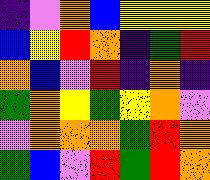[["indigo", "violet", "orange", "blue", "yellow", "yellow", "yellow"], ["blue", "yellow", "red", "orange", "indigo", "green", "red"], ["orange", "blue", "violet", "red", "indigo", "orange", "indigo"], ["green", "orange", "yellow", "green", "yellow", "orange", "violet"], ["violet", "orange", "orange", "orange", "green", "red", "orange"], ["green", "blue", "violet", "red", "green", "red", "orange"]]